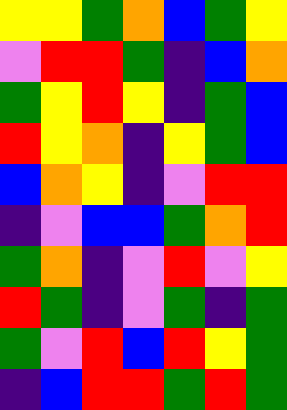[["yellow", "yellow", "green", "orange", "blue", "green", "yellow"], ["violet", "red", "red", "green", "indigo", "blue", "orange"], ["green", "yellow", "red", "yellow", "indigo", "green", "blue"], ["red", "yellow", "orange", "indigo", "yellow", "green", "blue"], ["blue", "orange", "yellow", "indigo", "violet", "red", "red"], ["indigo", "violet", "blue", "blue", "green", "orange", "red"], ["green", "orange", "indigo", "violet", "red", "violet", "yellow"], ["red", "green", "indigo", "violet", "green", "indigo", "green"], ["green", "violet", "red", "blue", "red", "yellow", "green"], ["indigo", "blue", "red", "red", "green", "red", "green"]]